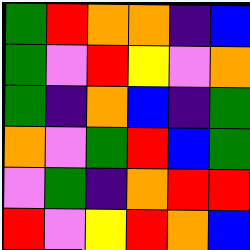[["green", "red", "orange", "orange", "indigo", "blue"], ["green", "violet", "red", "yellow", "violet", "orange"], ["green", "indigo", "orange", "blue", "indigo", "green"], ["orange", "violet", "green", "red", "blue", "green"], ["violet", "green", "indigo", "orange", "red", "red"], ["red", "violet", "yellow", "red", "orange", "blue"]]